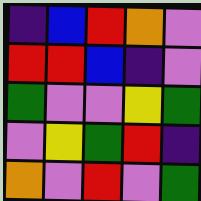[["indigo", "blue", "red", "orange", "violet"], ["red", "red", "blue", "indigo", "violet"], ["green", "violet", "violet", "yellow", "green"], ["violet", "yellow", "green", "red", "indigo"], ["orange", "violet", "red", "violet", "green"]]